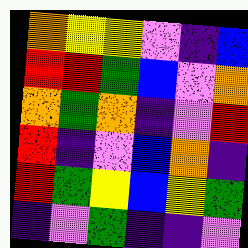[["orange", "yellow", "yellow", "violet", "indigo", "blue"], ["red", "red", "green", "blue", "violet", "orange"], ["orange", "green", "orange", "indigo", "violet", "red"], ["red", "indigo", "violet", "blue", "orange", "indigo"], ["red", "green", "yellow", "blue", "yellow", "green"], ["indigo", "violet", "green", "indigo", "indigo", "violet"]]